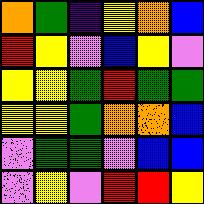[["orange", "green", "indigo", "yellow", "orange", "blue"], ["red", "yellow", "violet", "blue", "yellow", "violet"], ["yellow", "yellow", "green", "red", "green", "green"], ["yellow", "yellow", "green", "orange", "orange", "blue"], ["violet", "green", "green", "violet", "blue", "blue"], ["violet", "yellow", "violet", "red", "red", "yellow"]]